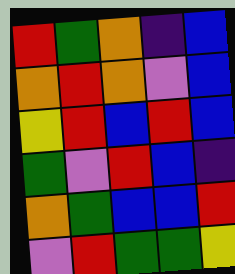[["red", "green", "orange", "indigo", "blue"], ["orange", "red", "orange", "violet", "blue"], ["yellow", "red", "blue", "red", "blue"], ["green", "violet", "red", "blue", "indigo"], ["orange", "green", "blue", "blue", "red"], ["violet", "red", "green", "green", "yellow"]]